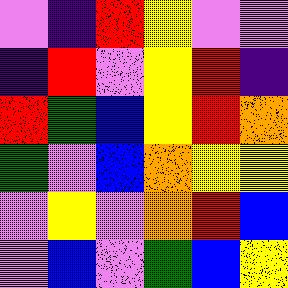[["violet", "indigo", "red", "yellow", "violet", "violet"], ["indigo", "red", "violet", "yellow", "red", "indigo"], ["red", "green", "blue", "yellow", "red", "orange"], ["green", "violet", "blue", "orange", "yellow", "yellow"], ["violet", "yellow", "violet", "orange", "red", "blue"], ["violet", "blue", "violet", "green", "blue", "yellow"]]